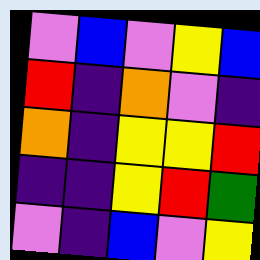[["violet", "blue", "violet", "yellow", "blue"], ["red", "indigo", "orange", "violet", "indigo"], ["orange", "indigo", "yellow", "yellow", "red"], ["indigo", "indigo", "yellow", "red", "green"], ["violet", "indigo", "blue", "violet", "yellow"]]